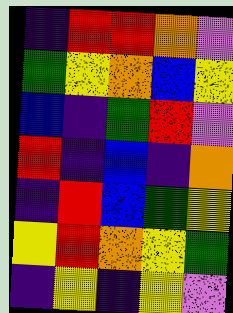[["indigo", "red", "red", "orange", "violet"], ["green", "yellow", "orange", "blue", "yellow"], ["blue", "indigo", "green", "red", "violet"], ["red", "indigo", "blue", "indigo", "orange"], ["indigo", "red", "blue", "green", "yellow"], ["yellow", "red", "orange", "yellow", "green"], ["indigo", "yellow", "indigo", "yellow", "violet"]]